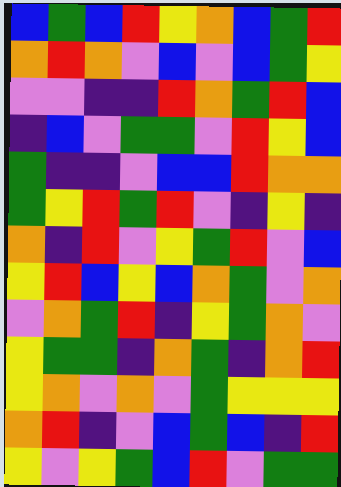[["blue", "green", "blue", "red", "yellow", "orange", "blue", "green", "red"], ["orange", "red", "orange", "violet", "blue", "violet", "blue", "green", "yellow"], ["violet", "violet", "indigo", "indigo", "red", "orange", "green", "red", "blue"], ["indigo", "blue", "violet", "green", "green", "violet", "red", "yellow", "blue"], ["green", "indigo", "indigo", "violet", "blue", "blue", "red", "orange", "orange"], ["green", "yellow", "red", "green", "red", "violet", "indigo", "yellow", "indigo"], ["orange", "indigo", "red", "violet", "yellow", "green", "red", "violet", "blue"], ["yellow", "red", "blue", "yellow", "blue", "orange", "green", "violet", "orange"], ["violet", "orange", "green", "red", "indigo", "yellow", "green", "orange", "violet"], ["yellow", "green", "green", "indigo", "orange", "green", "indigo", "orange", "red"], ["yellow", "orange", "violet", "orange", "violet", "green", "yellow", "yellow", "yellow"], ["orange", "red", "indigo", "violet", "blue", "green", "blue", "indigo", "red"], ["yellow", "violet", "yellow", "green", "blue", "red", "violet", "green", "green"]]